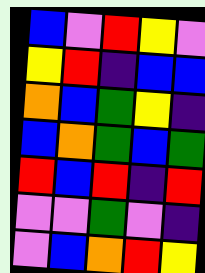[["blue", "violet", "red", "yellow", "violet"], ["yellow", "red", "indigo", "blue", "blue"], ["orange", "blue", "green", "yellow", "indigo"], ["blue", "orange", "green", "blue", "green"], ["red", "blue", "red", "indigo", "red"], ["violet", "violet", "green", "violet", "indigo"], ["violet", "blue", "orange", "red", "yellow"]]